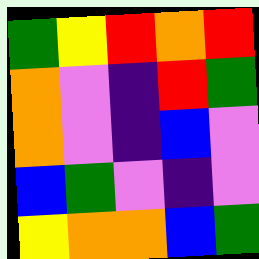[["green", "yellow", "red", "orange", "red"], ["orange", "violet", "indigo", "red", "green"], ["orange", "violet", "indigo", "blue", "violet"], ["blue", "green", "violet", "indigo", "violet"], ["yellow", "orange", "orange", "blue", "green"]]